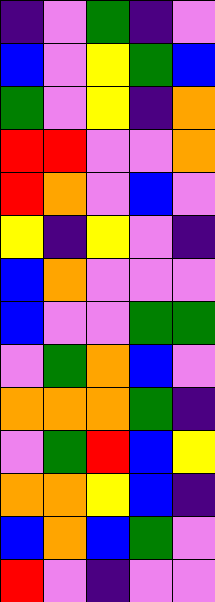[["indigo", "violet", "green", "indigo", "violet"], ["blue", "violet", "yellow", "green", "blue"], ["green", "violet", "yellow", "indigo", "orange"], ["red", "red", "violet", "violet", "orange"], ["red", "orange", "violet", "blue", "violet"], ["yellow", "indigo", "yellow", "violet", "indigo"], ["blue", "orange", "violet", "violet", "violet"], ["blue", "violet", "violet", "green", "green"], ["violet", "green", "orange", "blue", "violet"], ["orange", "orange", "orange", "green", "indigo"], ["violet", "green", "red", "blue", "yellow"], ["orange", "orange", "yellow", "blue", "indigo"], ["blue", "orange", "blue", "green", "violet"], ["red", "violet", "indigo", "violet", "violet"]]